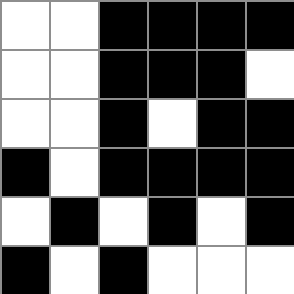[["white", "white", "black", "black", "black", "black"], ["white", "white", "black", "black", "black", "white"], ["white", "white", "black", "white", "black", "black"], ["black", "white", "black", "black", "black", "black"], ["white", "black", "white", "black", "white", "black"], ["black", "white", "black", "white", "white", "white"]]